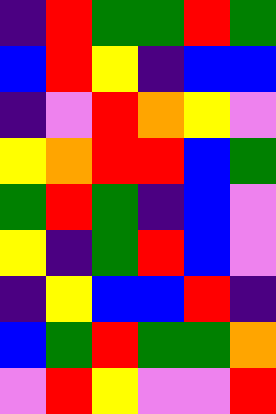[["indigo", "red", "green", "green", "red", "green"], ["blue", "red", "yellow", "indigo", "blue", "blue"], ["indigo", "violet", "red", "orange", "yellow", "violet"], ["yellow", "orange", "red", "red", "blue", "green"], ["green", "red", "green", "indigo", "blue", "violet"], ["yellow", "indigo", "green", "red", "blue", "violet"], ["indigo", "yellow", "blue", "blue", "red", "indigo"], ["blue", "green", "red", "green", "green", "orange"], ["violet", "red", "yellow", "violet", "violet", "red"]]